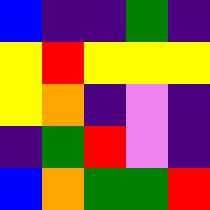[["blue", "indigo", "indigo", "green", "indigo"], ["yellow", "red", "yellow", "yellow", "yellow"], ["yellow", "orange", "indigo", "violet", "indigo"], ["indigo", "green", "red", "violet", "indigo"], ["blue", "orange", "green", "green", "red"]]